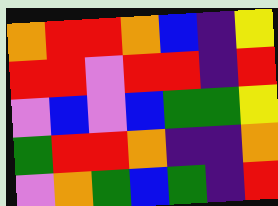[["orange", "red", "red", "orange", "blue", "indigo", "yellow"], ["red", "red", "violet", "red", "red", "indigo", "red"], ["violet", "blue", "violet", "blue", "green", "green", "yellow"], ["green", "red", "red", "orange", "indigo", "indigo", "orange"], ["violet", "orange", "green", "blue", "green", "indigo", "red"]]